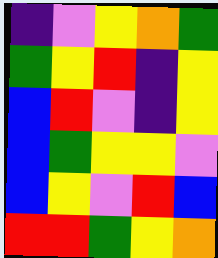[["indigo", "violet", "yellow", "orange", "green"], ["green", "yellow", "red", "indigo", "yellow"], ["blue", "red", "violet", "indigo", "yellow"], ["blue", "green", "yellow", "yellow", "violet"], ["blue", "yellow", "violet", "red", "blue"], ["red", "red", "green", "yellow", "orange"]]